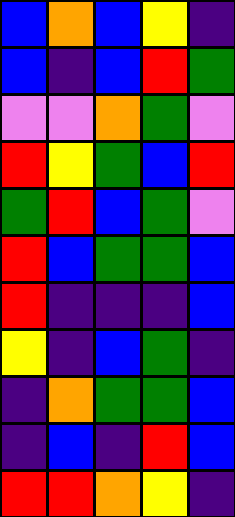[["blue", "orange", "blue", "yellow", "indigo"], ["blue", "indigo", "blue", "red", "green"], ["violet", "violet", "orange", "green", "violet"], ["red", "yellow", "green", "blue", "red"], ["green", "red", "blue", "green", "violet"], ["red", "blue", "green", "green", "blue"], ["red", "indigo", "indigo", "indigo", "blue"], ["yellow", "indigo", "blue", "green", "indigo"], ["indigo", "orange", "green", "green", "blue"], ["indigo", "blue", "indigo", "red", "blue"], ["red", "red", "orange", "yellow", "indigo"]]